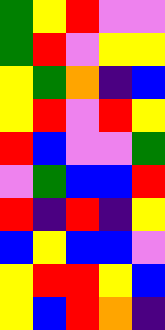[["green", "yellow", "red", "violet", "violet"], ["green", "red", "violet", "yellow", "yellow"], ["yellow", "green", "orange", "indigo", "blue"], ["yellow", "red", "violet", "red", "yellow"], ["red", "blue", "violet", "violet", "green"], ["violet", "green", "blue", "blue", "red"], ["red", "indigo", "red", "indigo", "yellow"], ["blue", "yellow", "blue", "blue", "violet"], ["yellow", "red", "red", "yellow", "blue"], ["yellow", "blue", "red", "orange", "indigo"]]